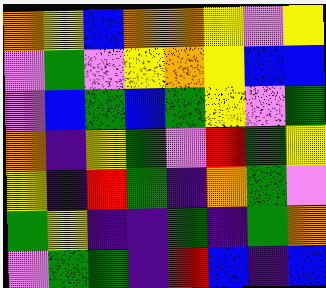[["orange", "yellow", "blue", "orange", "orange", "yellow", "violet", "yellow"], ["violet", "green", "violet", "yellow", "orange", "yellow", "blue", "blue"], ["violet", "blue", "green", "blue", "green", "yellow", "violet", "green"], ["orange", "indigo", "yellow", "green", "violet", "red", "green", "yellow"], ["yellow", "indigo", "red", "green", "indigo", "orange", "green", "violet"], ["green", "yellow", "indigo", "indigo", "green", "indigo", "green", "orange"], ["violet", "green", "green", "indigo", "red", "blue", "indigo", "blue"]]